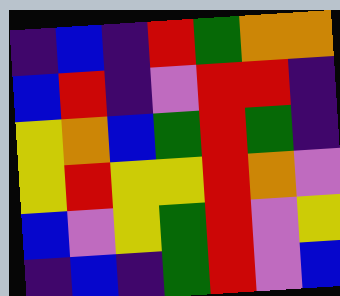[["indigo", "blue", "indigo", "red", "green", "orange", "orange"], ["blue", "red", "indigo", "violet", "red", "red", "indigo"], ["yellow", "orange", "blue", "green", "red", "green", "indigo"], ["yellow", "red", "yellow", "yellow", "red", "orange", "violet"], ["blue", "violet", "yellow", "green", "red", "violet", "yellow"], ["indigo", "blue", "indigo", "green", "red", "violet", "blue"]]